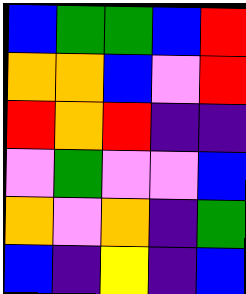[["blue", "green", "green", "blue", "red"], ["orange", "orange", "blue", "violet", "red"], ["red", "orange", "red", "indigo", "indigo"], ["violet", "green", "violet", "violet", "blue"], ["orange", "violet", "orange", "indigo", "green"], ["blue", "indigo", "yellow", "indigo", "blue"]]